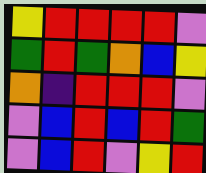[["yellow", "red", "red", "red", "red", "violet"], ["green", "red", "green", "orange", "blue", "yellow"], ["orange", "indigo", "red", "red", "red", "violet"], ["violet", "blue", "red", "blue", "red", "green"], ["violet", "blue", "red", "violet", "yellow", "red"]]